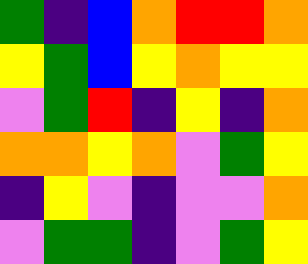[["green", "indigo", "blue", "orange", "red", "red", "orange"], ["yellow", "green", "blue", "yellow", "orange", "yellow", "yellow"], ["violet", "green", "red", "indigo", "yellow", "indigo", "orange"], ["orange", "orange", "yellow", "orange", "violet", "green", "yellow"], ["indigo", "yellow", "violet", "indigo", "violet", "violet", "orange"], ["violet", "green", "green", "indigo", "violet", "green", "yellow"]]